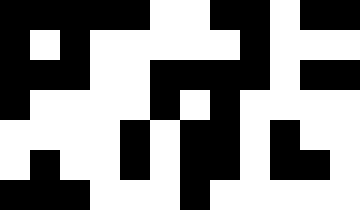[["black", "black", "black", "black", "black", "white", "white", "black", "black", "white", "black", "black"], ["black", "white", "black", "white", "white", "white", "white", "white", "black", "white", "white", "white"], ["black", "black", "black", "white", "white", "black", "black", "black", "black", "white", "black", "black"], ["black", "white", "white", "white", "white", "black", "white", "black", "white", "white", "white", "white"], ["white", "white", "white", "white", "black", "white", "black", "black", "white", "black", "white", "white"], ["white", "black", "white", "white", "black", "white", "black", "black", "white", "black", "black", "white"], ["black", "black", "black", "white", "white", "white", "black", "white", "white", "white", "white", "white"]]